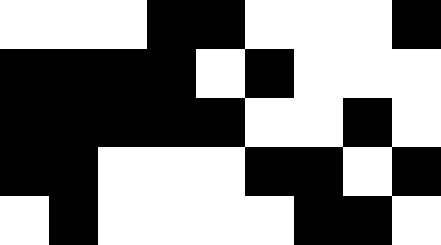[["white", "white", "white", "black", "black", "white", "white", "white", "black"], ["black", "black", "black", "black", "white", "black", "white", "white", "white"], ["black", "black", "black", "black", "black", "white", "white", "black", "white"], ["black", "black", "white", "white", "white", "black", "black", "white", "black"], ["white", "black", "white", "white", "white", "white", "black", "black", "white"]]